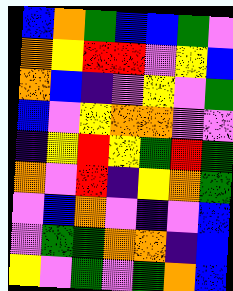[["blue", "orange", "green", "blue", "blue", "green", "violet"], ["orange", "yellow", "red", "red", "violet", "yellow", "blue"], ["orange", "blue", "indigo", "violet", "yellow", "violet", "green"], ["blue", "violet", "yellow", "orange", "orange", "violet", "violet"], ["indigo", "yellow", "red", "yellow", "green", "red", "green"], ["orange", "violet", "red", "indigo", "yellow", "orange", "green"], ["violet", "blue", "orange", "violet", "indigo", "violet", "blue"], ["violet", "green", "green", "orange", "orange", "indigo", "blue"], ["yellow", "violet", "green", "violet", "green", "orange", "blue"]]